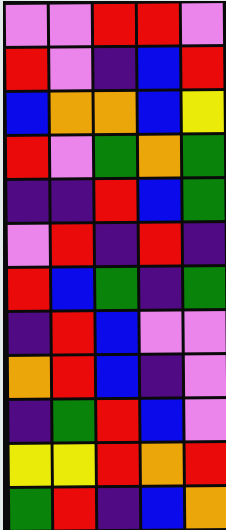[["violet", "violet", "red", "red", "violet"], ["red", "violet", "indigo", "blue", "red"], ["blue", "orange", "orange", "blue", "yellow"], ["red", "violet", "green", "orange", "green"], ["indigo", "indigo", "red", "blue", "green"], ["violet", "red", "indigo", "red", "indigo"], ["red", "blue", "green", "indigo", "green"], ["indigo", "red", "blue", "violet", "violet"], ["orange", "red", "blue", "indigo", "violet"], ["indigo", "green", "red", "blue", "violet"], ["yellow", "yellow", "red", "orange", "red"], ["green", "red", "indigo", "blue", "orange"]]